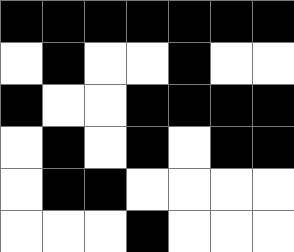[["black", "black", "black", "black", "black", "black", "black"], ["white", "black", "white", "white", "black", "white", "white"], ["black", "white", "white", "black", "black", "black", "black"], ["white", "black", "white", "black", "white", "black", "black"], ["white", "black", "black", "white", "white", "white", "white"], ["white", "white", "white", "black", "white", "white", "white"]]